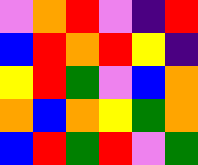[["violet", "orange", "red", "violet", "indigo", "red"], ["blue", "red", "orange", "red", "yellow", "indigo"], ["yellow", "red", "green", "violet", "blue", "orange"], ["orange", "blue", "orange", "yellow", "green", "orange"], ["blue", "red", "green", "red", "violet", "green"]]